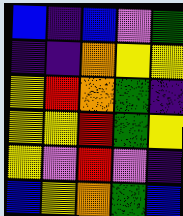[["blue", "indigo", "blue", "violet", "green"], ["indigo", "indigo", "orange", "yellow", "yellow"], ["yellow", "red", "orange", "green", "indigo"], ["yellow", "yellow", "red", "green", "yellow"], ["yellow", "violet", "red", "violet", "indigo"], ["blue", "yellow", "orange", "green", "blue"]]